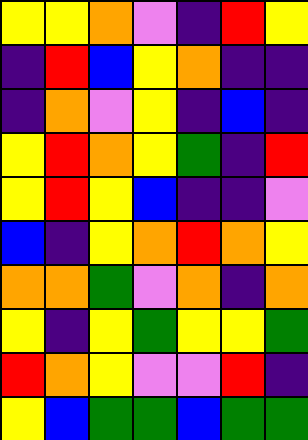[["yellow", "yellow", "orange", "violet", "indigo", "red", "yellow"], ["indigo", "red", "blue", "yellow", "orange", "indigo", "indigo"], ["indigo", "orange", "violet", "yellow", "indigo", "blue", "indigo"], ["yellow", "red", "orange", "yellow", "green", "indigo", "red"], ["yellow", "red", "yellow", "blue", "indigo", "indigo", "violet"], ["blue", "indigo", "yellow", "orange", "red", "orange", "yellow"], ["orange", "orange", "green", "violet", "orange", "indigo", "orange"], ["yellow", "indigo", "yellow", "green", "yellow", "yellow", "green"], ["red", "orange", "yellow", "violet", "violet", "red", "indigo"], ["yellow", "blue", "green", "green", "blue", "green", "green"]]